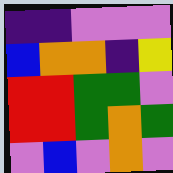[["indigo", "indigo", "violet", "violet", "violet"], ["blue", "orange", "orange", "indigo", "yellow"], ["red", "red", "green", "green", "violet"], ["red", "red", "green", "orange", "green"], ["violet", "blue", "violet", "orange", "violet"]]